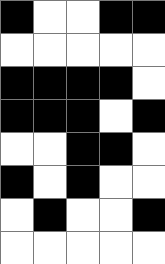[["black", "white", "white", "black", "black"], ["white", "white", "white", "white", "white"], ["black", "black", "black", "black", "white"], ["black", "black", "black", "white", "black"], ["white", "white", "black", "black", "white"], ["black", "white", "black", "white", "white"], ["white", "black", "white", "white", "black"], ["white", "white", "white", "white", "white"]]